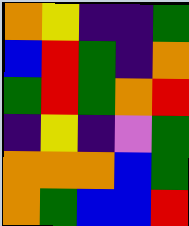[["orange", "yellow", "indigo", "indigo", "green"], ["blue", "red", "green", "indigo", "orange"], ["green", "red", "green", "orange", "red"], ["indigo", "yellow", "indigo", "violet", "green"], ["orange", "orange", "orange", "blue", "green"], ["orange", "green", "blue", "blue", "red"]]